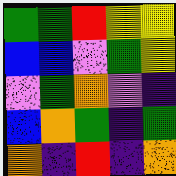[["green", "green", "red", "yellow", "yellow"], ["blue", "blue", "violet", "green", "yellow"], ["violet", "green", "orange", "violet", "indigo"], ["blue", "orange", "green", "indigo", "green"], ["orange", "indigo", "red", "indigo", "orange"]]